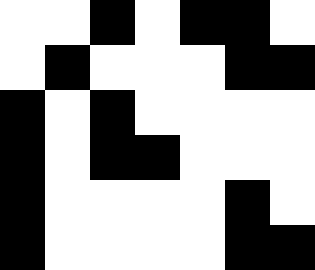[["white", "white", "black", "white", "black", "black", "white"], ["white", "black", "white", "white", "white", "black", "black"], ["black", "white", "black", "white", "white", "white", "white"], ["black", "white", "black", "black", "white", "white", "white"], ["black", "white", "white", "white", "white", "black", "white"], ["black", "white", "white", "white", "white", "black", "black"]]